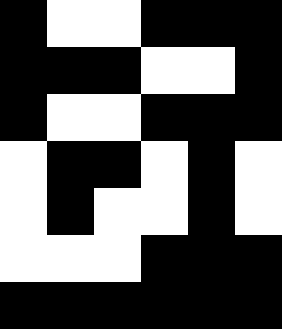[["black", "white", "white", "black", "black", "black"], ["black", "black", "black", "white", "white", "black"], ["black", "white", "white", "black", "black", "black"], ["white", "black", "black", "white", "black", "white"], ["white", "black", "white", "white", "black", "white"], ["white", "white", "white", "black", "black", "black"], ["black", "black", "black", "black", "black", "black"]]